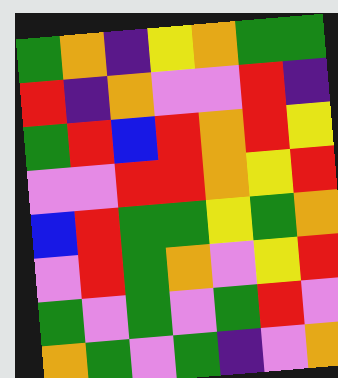[["green", "orange", "indigo", "yellow", "orange", "green", "green"], ["red", "indigo", "orange", "violet", "violet", "red", "indigo"], ["green", "red", "blue", "red", "orange", "red", "yellow"], ["violet", "violet", "red", "red", "orange", "yellow", "red"], ["blue", "red", "green", "green", "yellow", "green", "orange"], ["violet", "red", "green", "orange", "violet", "yellow", "red"], ["green", "violet", "green", "violet", "green", "red", "violet"], ["orange", "green", "violet", "green", "indigo", "violet", "orange"]]